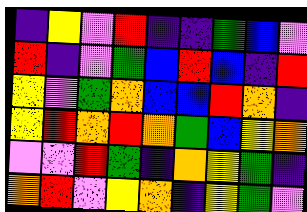[["indigo", "yellow", "violet", "red", "indigo", "indigo", "green", "blue", "violet"], ["red", "indigo", "violet", "green", "blue", "red", "blue", "indigo", "red"], ["yellow", "violet", "green", "orange", "blue", "blue", "red", "orange", "indigo"], ["yellow", "red", "orange", "red", "orange", "green", "blue", "yellow", "orange"], ["violet", "violet", "red", "green", "indigo", "orange", "yellow", "green", "indigo"], ["orange", "red", "violet", "yellow", "orange", "indigo", "yellow", "green", "violet"]]